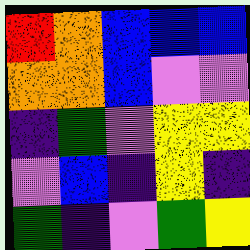[["red", "orange", "blue", "blue", "blue"], ["orange", "orange", "blue", "violet", "violet"], ["indigo", "green", "violet", "yellow", "yellow"], ["violet", "blue", "indigo", "yellow", "indigo"], ["green", "indigo", "violet", "green", "yellow"]]